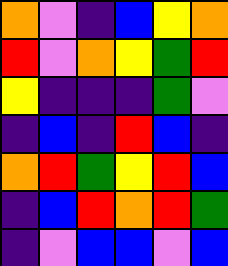[["orange", "violet", "indigo", "blue", "yellow", "orange"], ["red", "violet", "orange", "yellow", "green", "red"], ["yellow", "indigo", "indigo", "indigo", "green", "violet"], ["indigo", "blue", "indigo", "red", "blue", "indigo"], ["orange", "red", "green", "yellow", "red", "blue"], ["indigo", "blue", "red", "orange", "red", "green"], ["indigo", "violet", "blue", "blue", "violet", "blue"]]